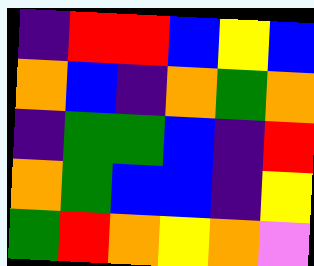[["indigo", "red", "red", "blue", "yellow", "blue"], ["orange", "blue", "indigo", "orange", "green", "orange"], ["indigo", "green", "green", "blue", "indigo", "red"], ["orange", "green", "blue", "blue", "indigo", "yellow"], ["green", "red", "orange", "yellow", "orange", "violet"]]